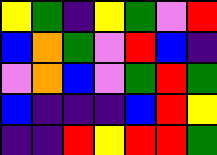[["yellow", "green", "indigo", "yellow", "green", "violet", "red"], ["blue", "orange", "green", "violet", "red", "blue", "indigo"], ["violet", "orange", "blue", "violet", "green", "red", "green"], ["blue", "indigo", "indigo", "indigo", "blue", "red", "yellow"], ["indigo", "indigo", "red", "yellow", "red", "red", "green"]]